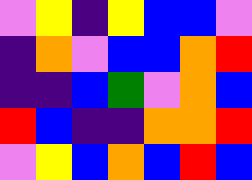[["violet", "yellow", "indigo", "yellow", "blue", "blue", "violet"], ["indigo", "orange", "violet", "blue", "blue", "orange", "red"], ["indigo", "indigo", "blue", "green", "violet", "orange", "blue"], ["red", "blue", "indigo", "indigo", "orange", "orange", "red"], ["violet", "yellow", "blue", "orange", "blue", "red", "blue"]]